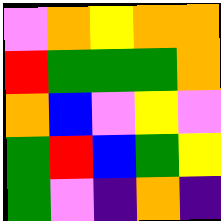[["violet", "orange", "yellow", "orange", "orange"], ["red", "green", "green", "green", "orange"], ["orange", "blue", "violet", "yellow", "violet"], ["green", "red", "blue", "green", "yellow"], ["green", "violet", "indigo", "orange", "indigo"]]